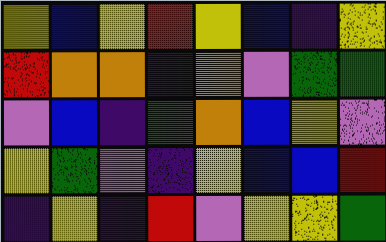[["yellow", "blue", "yellow", "red", "yellow", "blue", "indigo", "yellow"], ["red", "orange", "orange", "indigo", "orange", "violet", "green", "green"], ["violet", "blue", "indigo", "green", "orange", "blue", "yellow", "violet"], ["yellow", "green", "violet", "indigo", "yellow", "blue", "blue", "red"], ["indigo", "yellow", "indigo", "red", "violet", "yellow", "yellow", "green"]]